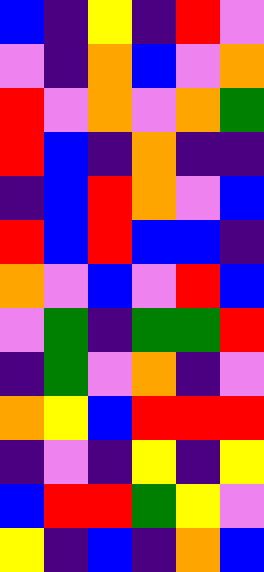[["blue", "indigo", "yellow", "indigo", "red", "violet"], ["violet", "indigo", "orange", "blue", "violet", "orange"], ["red", "violet", "orange", "violet", "orange", "green"], ["red", "blue", "indigo", "orange", "indigo", "indigo"], ["indigo", "blue", "red", "orange", "violet", "blue"], ["red", "blue", "red", "blue", "blue", "indigo"], ["orange", "violet", "blue", "violet", "red", "blue"], ["violet", "green", "indigo", "green", "green", "red"], ["indigo", "green", "violet", "orange", "indigo", "violet"], ["orange", "yellow", "blue", "red", "red", "red"], ["indigo", "violet", "indigo", "yellow", "indigo", "yellow"], ["blue", "red", "red", "green", "yellow", "violet"], ["yellow", "indigo", "blue", "indigo", "orange", "blue"]]